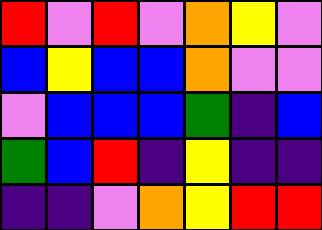[["red", "violet", "red", "violet", "orange", "yellow", "violet"], ["blue", "yellow", "blue", "blue", "orange", "violet", "violet"], ["violet", "blue", "blue", "blue", "green", "indigo", "blue"], ["green", "blue", "red", "indigo", "yellow", "indigo", "indigo"], ["indigo", "indigo", "violet", "orange", "yellow", "red", "red"]]